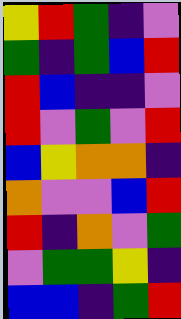[["yellow", "red", "green", "indigo", "violet"], ["green", "indigo", "green", "blue", "red"], ["red", "blue", "indigo", "indigo", "violet"], ["red", "violet", "green", "violet", "red"], ["blue", "yellow", "orange", "orange", "indigo"], ["orange", "violet", "violet", "blue", "red"], ["red", "indigo", "orange", "violet", "green"], ["violet", "green", "green", "yellow", "indigo"], ["blue", "blue", "indigo", "green", "red"]]